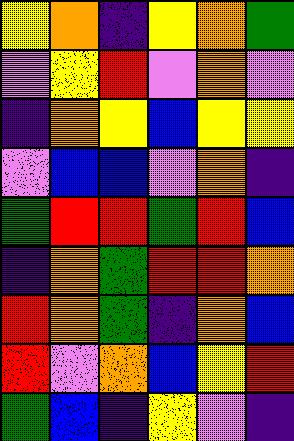[["yellow", "orange", "indigo", "yellow", "orange", "green"], ["violet", "yellow", "red", "violet", "orange", "violet"], ["indigo", "orange", "yellow", "blue", "yellow", "yellow"], ["violet", "blue", "blue", "violet", "orange", "indigo"], ["green", "red", "red", "green", "red", "blue"], ["indigo", "orange", "green", "red", "red", "orange"], ["red", "orange", "green", "indigo", "orange", "blue"], ["red", "violet", "orange", "blue", "yellow", "red"], ["green", "blue", "indigo", "yellow", "violet", "indigo"]]